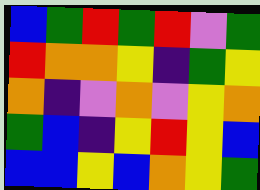[["blue", "green", "red", "green", "red", "violet", "green"], ["red", "orange", "orange", "yellow", "indigo", "green", "yellow"], ["orange", "indigo", "violet", "orange", "violet", "yellow", "orange"], ["green", "blue", "indigo", "yellow", "red", "yellow", "blue"], ["blue", "blue", "yellow", "blue", "orange", "yellow", "green"]]